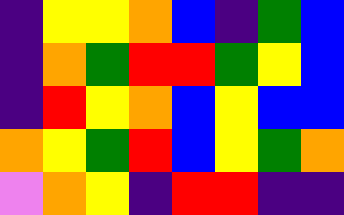[["indigo", "yellow", "yellow", "orange", "blue", "indigo", "green", "blue"], ["indigo", "orange", "green", "red", "red", "green", "yellow", "blue"], ["indigo", "red", "yellow", "orange", "blue", "yellow", "blue", "blue"], ["orange", "yellow", "green", "red", "blue", "yellow", "green", "orange"], ["violet", "orange", "yellow", "indigo", "red", "red", "indigo", "indigo"]]